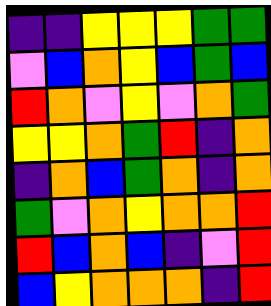[["indigo", "indigo", "yellow", "yellow", "yellow", "green", "green"], ["violet", "blue", "orange", "yellow", "blue", "green", "blue"], ["red", "orange", "violet", "yellow", "violet", "orange", "green"], ["yellow", "yellow", "orange", "green", "red", "indigo", "orange"], ["indigo", "orange", "blue", "green", "orange", "indigo", "orange"], ["green", "violet", "orange", "yellow", "orange", "orange", "red"], ["red", "blue", "orange", "blue", "indigo", "violet", "red"], ["blue", "yellow", "orange", "orange", "orange", "indigo", "red"]]